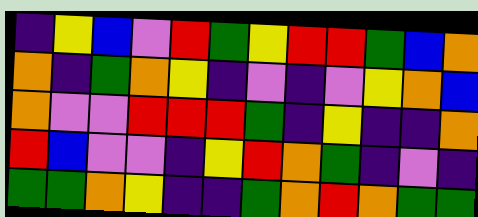[["indigo", "yellow", "blue", "violet", "red", "green", "yellow", "red", "red", "green", "blue", "orange"], ["orange", "indigo", "green", "orange", "yellow", "indigo", "violet", "indigo", "violet", "yellow", "orange", "blue"], ["orange", "violet", "violet", "red", "red", "red", "green", "indigo", "yellow", "indigo", "indigo", "orange"], ["red", "blue", "violet", "violet", "indigo", "yellow", "red", "orange", "green", "indigo", "violet", "indigo"], ["green", "green", "orange", "yellow", "indigo", "indigo", "green", "orange", "red", "orange", "green", "green"]]